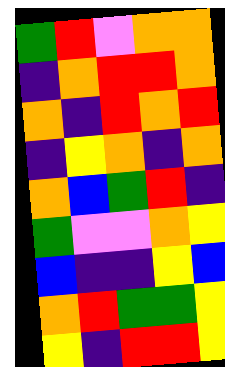[["green", "red", "violet", "orange", "orange"], ["indigo", "orange", "red", "red", "orange"], ["orange", "indigo", "red", "orange", "red"], ["indigo", "yellow", "orange", "indigo", "orange"], ["orange", "blue", "green", "red", "indigo"], ["green", "violet", "violet", "orange", "yellow"], ["blue", "indigo", "indigo", "yellow", "blue"], ["orange", "red", "green", "green", "yellow"], ["yellow", "indigo", "red", "red", "yellow"]]